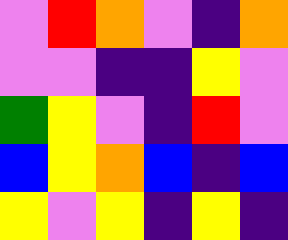[["violet", "red", "orange", "violet", "indigo", "orange"], ["violet", "violet", "indigo", "indigo", "yellow", "violet"], ["green", "yellow", "violet", "indigo", "red", "violet"], ["blue", "yellow", "orange", "blue", "indigo", "blue"], ["yellow", "violet", "yellow", "indigo", "yellow", "indigo"]]